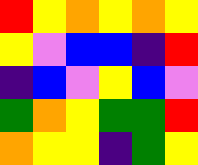[["red", "yellow", "orange", "yellow", "orange", "yellow"], ["yellow", "violet", "blue", "blue", "indigo", "red"], ["indigo", "blue", "violet", "yellow", "blue", "violet"], ["green", "orange", "yellow", "green", "green", "red"], ["orange", "yellow", "yellow", "indigo", "green", "yellow"]]